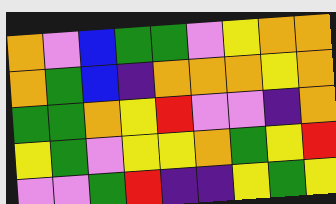[["orange", "violet", "blue", "green", "green", "violet", "yellow", "orange", "orange"], ["orange", "green", "blue", "indigo", "orange", "orange", "orange", "yellow", "orange"], ["green", "green", "orange", "yellow", "red", "violet", "violet", "indigo", "orange"], ["yellow", "green", "violet", "yellow", "yellow", "orange", "green", "yellow", "red"], ["violet", "violet", "green", "red", "indigo", "indigo", "yellow", "green", "yellow"]]